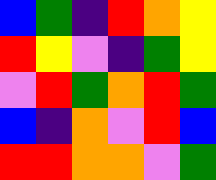[["blue", "green", "indigo", "red", "orange", "yellow"], ["red", "yellow", "violet", "indigo", "green", "yellow"], ["violet", "red", "green", "orange", "red", "green"], ["blue", "indigo", "orange", "violet", "red", "blue"], ["red", "red", "orange", "orange", "violet", "green"]]